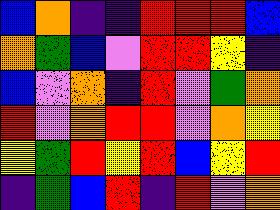[["blue", "orange", "indigo", "indigo", "red", "red", "red", "blue"], ["orange", "green", "blue", "violet", "red", "red", "yellow", "indigo"], ["blue", "violet", "orange", "indigo", "red", "violet", "green", "orange"], ["red", "violet", "orange", "red", "red", "violet", "orange", "yellow"], ["yellow", "green", "red", "yellow", "red", "blue", "yellow", "red"], ["indigo", "green", "blue", "red", "indigo", "red", "violet", "orange"]]